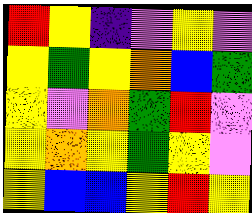[["red", "yellow", "indigo", "violet", "yellow", "violet"], ["yellow", "green", "yellow", "orange", "blue", "green"], ["yellow", "violet", "orange", "green", "red", "violet"], ["yellow", "orange", "yellow", "green", "yellow", "violet"], ["yellow", "blue", "blue", "yellow", "red", "yellow"]]